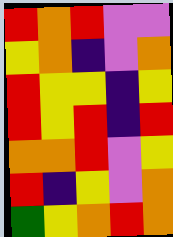[["red", "orange", "red", "violet", "violet"], ["yellow", "orange", "indigo", "violet", "orange"], ["red", "yellow", "yellow", "indigo", "yellow"], ["red", "yellow", "red", "indigo", "red"], ["orange", "orange", "red", "violet", "yellow"], ["red", "indigo", "yellow", "violet", "orange"], ["green", "yellow", "orange", "red", "orange"]]